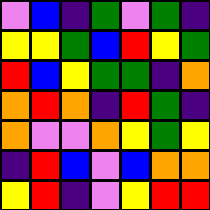[["violet", "blue", "indigo", "green", "violet", "green", "indigo"], ["yellow", "yellow", "green", "blue", "red", "yellow", "green"], ["red", "blue", "yellow", "green", "green", "indigo", "orange"], ["orange", "red", "orange", "indigo", "red", "green", "indigo"], ["orange", "violet", "violet", "orange", "yellow", "green", "yellow"], ["indigo", "red", "blue", "violet", "blue", "orange", "orange"], ["yellow", "red", "indigo", "violet", "yellow", "red", "red"]]